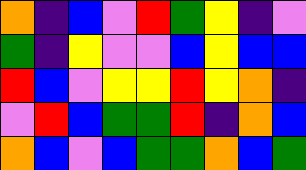[["orange", "indigo", "blue", "violet", "red", "green", "yellow", "indigo", "violet"], ["green", "indigo", "yellow", "violet", "violet", "blue", "yellow", "blue", "blue"], ["red", "blue", "violet", "yellow", "yellow", "red", "yellow", "orange", "indigo"], ["violet", "red", "blue", "green", "green", "red", "indigo", "orange", "blue"], ["orange", "blue", "violet", "blue", "green", "green", "orange", "blue", "green"]]